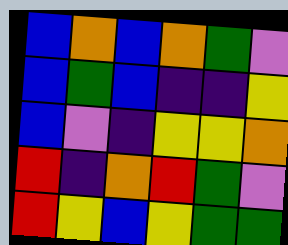[["blue", "orange", "blue", "orange", "green", "violet"], ["blue", "green", "blue", "indigo", "indigo", "yellow"], ["blue", "violet", "indigo", "yellow", "yellow", "orange"], ["red", "indigo", "orange", "red", "green", "violet"], ["red", "yellow", "blue", "yellow", "green", "green"]]